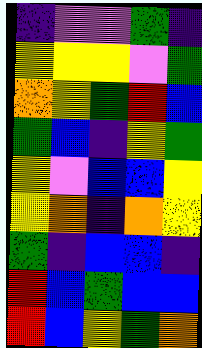[["indigo", "violet", "violet", "green", "indigo"], ["yellow", "yellow", "yellow", "violet", "green"], ["orange", "yellow", "green", "red", "blue"], ["green", "blue", "indigo", "yellow", "green"], ["yellow", "violet", "blue", "blue", "yellow"], ["yellow", "orange", "indigo", "orange", "yellow"], ["green", "indigo", "blue", "blue", "indigo"], ["red", "blue", "green", "blue", "blue"], ["red", "blue", "yellow", "green", "orange"]]